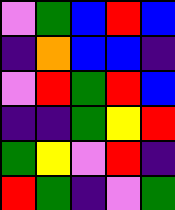[["violet", "green", "blue", "red", "blue"], ["indigo", "orange", "blue", "blue", "indigo"], ["violet", "red", "green", "red", "blue"], ["indigo", "indigo", "green", "yellow", "red"], ["green", "yellow", "violet", "red", "indigo"], ["red", "green", "indigo", "violet", "green"]]